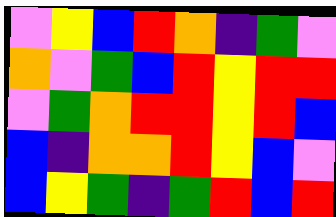[["violet", "yellow", "blue", "red", "orange", "indigo", "green", "violet"], ["orange", "violet", "green", "blue", "red", "yellow", "red", "red"], ["violet", "green", "orange", "red", "red", "yellow", "red", "blue"], ["blue", "indigo", "orange", "orange", "red", "yellow", "blue", "violet"], ["blue", "yellow", "green", "indigo", "green", "red", "blue", "red"]]